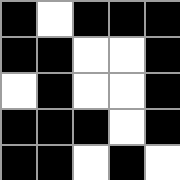[["black", "white", "black", "black", "black"], ["black", "black", "white", "white", "black"], ["white", "black", "white", "white", "black"], ["black", "black", "black", "white", "black"], ["black", "black", "white", "black", "white"]]